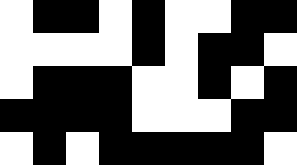[["white", "black", "black", "white", "black", "white", "white", "black", "black"], ["white", "white", "white", "white", "black", "white", "black", "black", "white"], ["white", "black", "black", "black", "white", "white", "black", "white", "black"], ["black", "black", "black", "black", "white", "white", "white", "black", "black"], ["white", "black", "white", "black", "black", "black", "black", "black", "white"]]